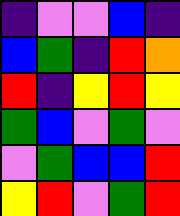[["indigo", "violet", "violet", "blue", "indigo"], ["blue", "green", "indigo", "red", "orange"], ["red", "indigo", "yellow", "red", "yellow"], ["green", "blue", "violet", "green", "violet"], ["violet", "green", "blue", "blue", "red"], ["yellow", "red", "violet", "green", "red"]]